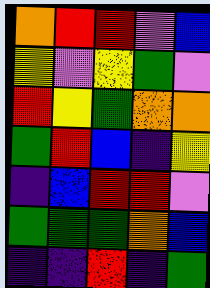[["orange", "red", "red", "violet", "blue"], ["yellow", "violet", "yellow", "green", "violet"], ["red", "yellow", "green", "orange", "orange"], ["green", "red", "blue", "indigo", "yellow"], ["indigo", "blue", "red", "red", "violet"], ["green", "green", "green", "orange", "blue"], ["indigo", "indigo", "red", "indigo", "green"]]